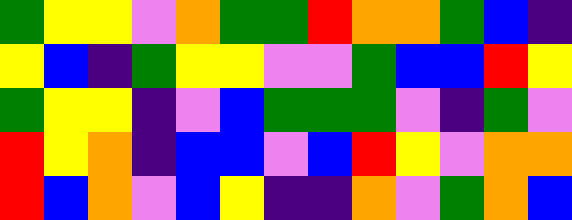[["green", "yellow", "yellow", "violet", "orange", "green", "green", "red", "orange", "orange", "green", "blue", "indigo"], ["yellow", "blue", "indigo", "green", "yellow", "yellow", "violet", "violet", "green", "blue", "blue", "red", "yellow"], ["green", "yellow", "yellow", "indigo", "violet", "blue", "green", "green", "green", "violet", "indigo", "green", "violet"], ["red", "yellow", "orange", "indigo", "blue", "blue", "violet", "blue", "red", "yellow", "violet", "orange", "orange"], ["red", "blue", "orange", "violet", "blue", "yellow", "indigo", "indigo", "orange", "violet", "green", "orange", "blue"]]